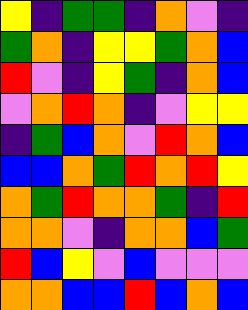[["yellow", "indigo", "green", "green", "indigo", "orange", "violet", "indigo"], ["green", "orange", "indigo", "yellow", "yellow", "green", "orange", "blue"], ["red", "violet", "indigo", "yellow", "green", "indigo", "orange", "blue"], ["violet", "orange", "red", "orange", "indigo", "violet", "yellow", "yellow"], ["indigo", "green", "blue", "orange", "violet", "red", "orange", "blue"], ["blue", "blue", "orange", "green", "red", "orange", "red", "yellow"], ["orange", "green", "red", "orange", "orange", "green", "indigo", "red"], ["orange", "orange", "violet", "indigo", "orange", "orange", "blue", "green"], ["red", "blue", "yellow", "violet", "blue", "violet", "violet", "violet"], ["orange", "orange", "blue", "blue", "red", "blue", "orange", "blue"]]